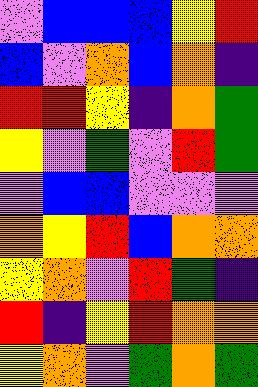[["violet", "blue", "blue", "blue", "yellow", "red"], ["blue", "violet", "orange", "blue", "orange", "indigo"], ["red", "red", "yellow", "indigo", "orange", "green"], ["yellow", "violet", "green", "violet", "red", "green"], ["violet", "blue", "blue", "violet", "violet", "violet"], ["orange", "yellow", "red", "blue", "orange", "orange"], ["yellow", "orange", "violet", "red", "green", "indigo"], ["red", "indigo", "yellow", "red", "orange", "orange"], ["yellow", "orange", "violet", "green", "orange", "green"]]